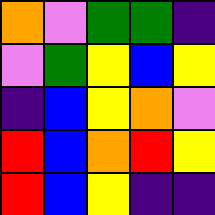[["orange", "violet", "green", "green", "indigo"], ["violet", "green", "yellow", "blue", "yellow"], ["indigo", "blue", "yellow", "orange", "violet"], ["red", "blue", "orange", "red", "yellow"], ["red", "blue", "yellow", "indigo", "indigo"]]